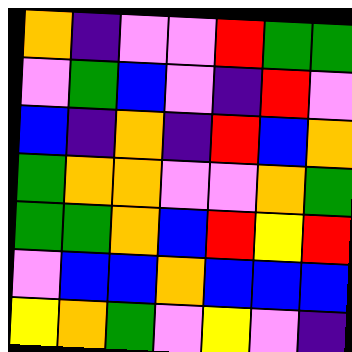[["orange", "indigo", "violet", "violet", "red", "green", "green"], ["violet", "green", "blue", "violet", "indigo", "red", "violet"], ["blue", "indigo", "orange", "indigo", "red", "blue", "orange"], ["green", "orange", "orange", "violet", "violet", "orange", "green"], ["green", "green", "orange", "blue", "red", "yellow", "red"], ["violet", "blue", "blue", "orange", "blue", "blue", "blue"], ["yellow", "orange", "green", "violet", "yellow", "violet", "indigo"]]